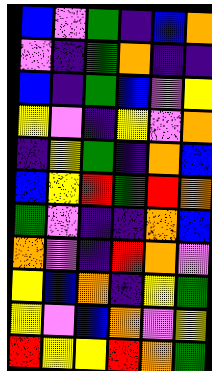[["blue", "violet", "green", "indigo", "blue", "orange"], ["violet", "indigo", "green", "orange", "indigo", "indigo"], ["blue", "indigo", "green", "blue", "violet", "yellow"], ["yellow", "violet", "indigo", "yellow", "violet", "orange"], ["indigo", "yellow", "green", "indigo", "orange", "blue"], ["blue", "yellow", "red", "green", "red", "orange"], ["green", "violet", "indigo", "indigo", "orange", "blue"], ["orange", "violet", "indigo", "red", "orange", "violet"], ["yellow", "blue", "orange", "indigo", "yellow", "green"], ["yellow", "violet", "blue", "orange", "violet", "yellow"], ["red", "yellow", "yellow", "red", "orange", "green"]]